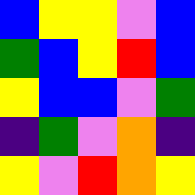[["blue", "yellow", "yellow", "violet", "blue"], ["green", "blue", "yellow", "red", "blue"], ["yellow", "blue", "blue", "violet", "green"], ["indigo", "green", "violet", "orange", "indigo"], ["yellow", "violet", "red", "orange", "yellow"]]